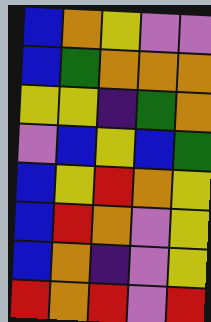[["blue", "orange", "yellow", "violet", "violet"], ["blue", "green", "orange", "orange", "orange"], ["yellow", "yellow", "indigo", "green", "orange"], ["violet", "blue", "yellow", "blue", "green"], ["blue", "yellow", "red", "orange", "yellow"], ["blue", "red", "orange", "violet", "yellow"], ["blue", "orange", "indigo", "violet", "yellow"], ["red", "orange", "red", "violet", "red"]]